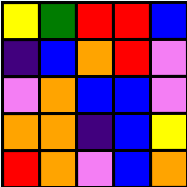[["yellow", "green", "red", "red", "blue"], ["indigo", "blue", "orange", "red", "violet"], ["violet", "orange", "blue", "blue", "violet"], ["orange", "orange", "indigo", "blue", "yellow"], ["red", "orange", "violet", "blue", "orange"]]